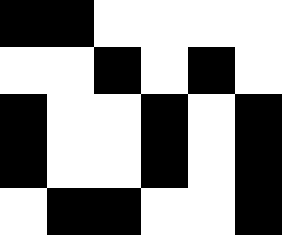[["black", "black", "white", "white", "white", "white"], ["white", "white", "black", "white", "black", "white"], ["black", "white", "white", "black", "white", "black"], ["black", "white", "white", "black", "white", "black"], ["white", "black", "black", "white", "white", "black"]]